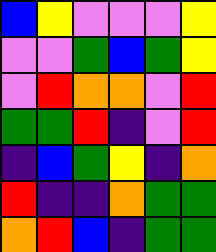[["blue", "yellow", "violet", "violet", "violet", "yellow"], ["violet", "violet", "green", "blue", "green", "yellow"], ["violet", "red", "orange", "orange", "violet", "red"], ["green", "green", "red", "indigo", "violet", "red"], ["indigo", "blue", "green", "yellow", "indigo", "orange"], ["red", "indigo", "indigo", "orange", "green", "green"], ["orange", "red", "blue", "indigo", "green", "green"]]